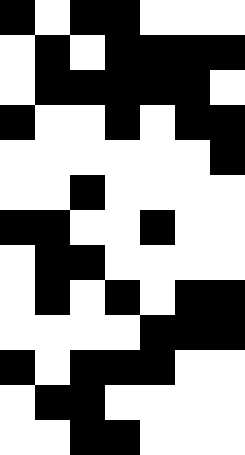[["black", "white", "black", "black", "white", "white", "white"], ["white", "black", "white", "black", "black", "black", "black"], ["white", "black", "black", "black", "black", "black", "white"], ["black", "white", "white", "black", "white", "black", "black"], ["white", "white", "white", "white", "white", "white", "black"], ["white", "white", "black", "white", "white", "white", "white"], ["black", "black", "white", "white", "black", "white", "white"], ["white", "black", "black", "white", "white", "white", "white"], ["white", "black", "white", "black", "white", "black", "black"], ["white", "white", "white", "white", "black", "black", "black"], ["black", "white", "black", "black", "black", "white", "white"], ["white", "black", "black", "white", "white", "white", "white"], ["white", "white", "black", "black", "white", "white", "white"]]